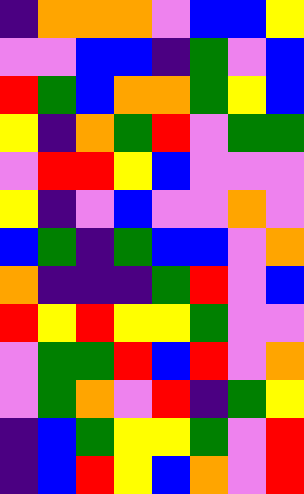[["indigo", "orange", "orange", "orange", "violet", "blue", "blue", "yellow"], ["violet", "violet", "blue", "blue", "indigo", "green", "violet", "blue"], ["red", "green", "blue", "orange", "orange", "green", "yellow", "blue"], ["yellow", "indigo", "orange", "green", "red", "violet", "green", "green"], ["violet", "red", "red", "yellow", "blue", "violet", "violet", "violet"], ["yellow", "indigo", "violet", "blue", "violet", "violet", "orange", "violet"], ["blue", "green", "indigo", "green", "blue", "blue", "violet", "orange"], ["orange", "indigo", "indigo", "indigo", "green", "red", "violet", "blue"], ["red", "yellow", "red", "yellow", "yellow", "green", "violet", "violet"], ["violet", "green", "green", "red", "blue", "red", "violet", "orange"], ["violet", "green", "orange", "violet", "red", "indigo", "green", "yellow"], ["indigo", "blue", "green", "yellow", "yellow", "green", "violet", "red"], ["indigo", "blue", "red", "yellow", "blue", "orange", "violet", "red"]]